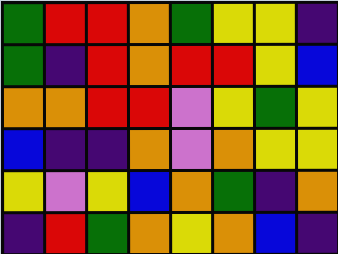[["green", "red", "red", "orange", "green", "yellow", "yellow", "indigo"], ["green", "indigo", "red", "orange", "red", "red", "yellow", "blue"], ["orange", "orange", "red", "red", "violet", "yellow", "green", "yellow"], ["blue", "indigo", "indigo", "orange", "violet", "orange", "yellow", "yellow"], ["yellow", "violet", "yellow", "blue", "orange", "green", "indigo", "orange"], ["indigo", "red", "green", "orange", "yellow", "orange", "blue", "indigo"]]